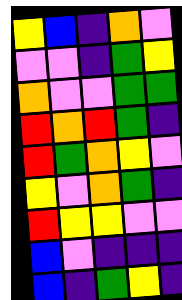[["yellow", "blue", "indigo", "orange", "violet"], ["violet", "violet", "indigo", "green", "yellow"], ["orange", "violet", "violet", "green", "green"], ["red", "orange", "red", "green", "indigo"], ["red", "green", "orange", "yellow", "violet"], ["yellow", "violet", "orange", "green", "indigo"], ["red", "yellow", "yellow", "violet", "violet"], ["blue", "violet", "indigo", "indigo", "indigo"], ["blue", "indigo", "green", "yellow", "indigo"]]